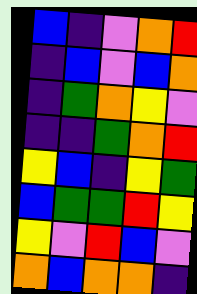[["blue", "indigo", "violet", "orange", "red"], ["indigo", "blue", "violet", "blue", "orange"], ["indigo", "green", "orange", "yellow", "violet"], ["indigo", "indigo", "green", "orange", "red"], ["yellow", "blue", "indigo", "yellow", "green"], ["blue", "green", "green", "red", "yellow"], ["yellow", "violet", "red", "blue", "violet"], ["orange", "blue", "orange", "orange", "indigo"]]